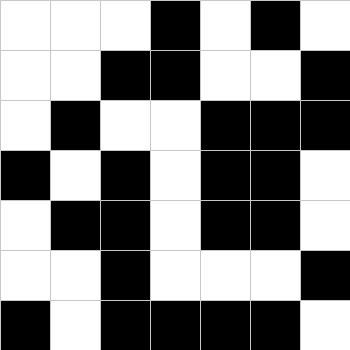[["white", "white", "white", "black", "white", "black", "white"], ["white", "white", "black", "black", "white", "white", "black"], ["white", "black", "white", "white", "black", "black", "black"], ["black", "white", "black", "white", "black", "black", "white"], ["white", "black", "black", "white", "black", "black", "white"], ["white", "white", "black", "white", "white", "white", "black"], ["black", "white", "black", "black", "black", "black", "white"]]